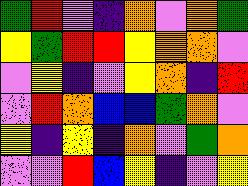[["green", "red", "violet", "indigo", "orange", "violet", "orange", "green"], ["yellow", "green", "red", "red", "yellow", "orange", "orange", "violet"], ["violet", "yellow", "indigo", "violet", "yellow", "orange", "indigo", "red"], ["violet", "red", "orange", "blue", "blue", "green", "orange", "violet"], ["yellow", "indigo", "yellow", "indigo", "orange", "violet", "green", "orange"], ["violet", "violet", "red", "blue", "yellow", "indigo", "violet", "yellow"]]